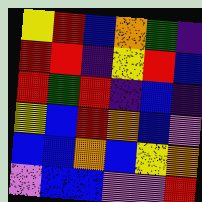[["yellow", "red", "blue", "orange", "green", "indigo"], ["red", "red", "indigo", "yellow", "red", "blue"], ["red", "green", "red", "indigo", "blue", "indigo"], ["yellow", "blue", "red", "orange", "blue", "violet"], ["blue", "blue", "orange", "blue", "yellow", "orange"], ["violet", "blue", "blue", "violet", "violet", "red"]]